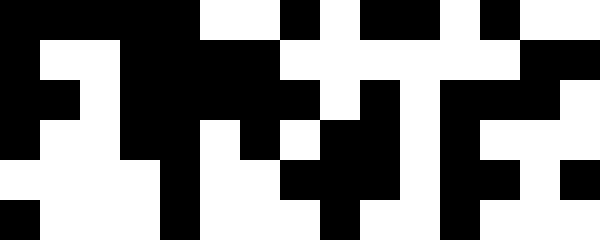[["black", "black", "black", "black", "black", "white", "white", "black", "white", "black", "black", "white", "black", "white", "white"], ["black", "white", "white", "black", "black", "black", "black", "white", "white", "white", "white", "white", "white", "black", "black"], ["black", "black", "white", "black", "black", "black", "black", "black", "white", "black", "white", "black", "black", "black", "white"], ["black", "white", "white", "black", "black", "white", "black", "white", "black", "black", "white", "black", "white", "white", "white"], ["white", "white", "white", "white", "black", "white", "white", "black", "black", "black", "white", "black", "black", "white", "black"], ["black", "white", "white", "white", "black", "white", "white", "white", "black", "white", "white", "black", "white", "white", "white"]]